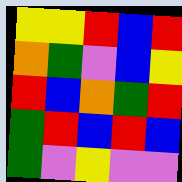[["yellow", "yellow", "red", "blue", "red"], ["orange", "green", "violet", "blue", "yellow"], ["red", "blue", "orange", "green", "red"], ["green", "red", "blue", "red", "blue"], ["green", "violet", "yellow", "violet", "violet"]]